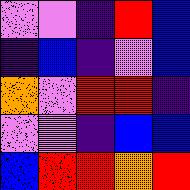[["violet", "violet", "indigo", "red", "blue"], ["indigo", "blue", "indigo", "violet", "blue"], ["orange", "violet", "red", "red", "indigo"], ["violet", "violet", "indigo", "blue", "blue"], ["blue", "red", "red", "orange", "red"]]